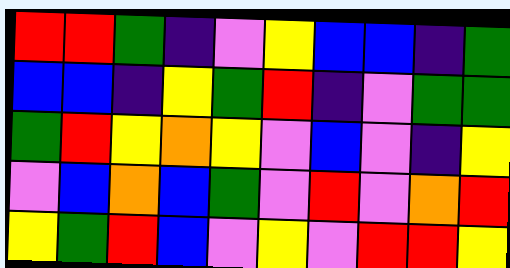[["red", "red", "green", "indigo", "violet", "yellow", "blue", "blue", "indigo", "green"], ["blue", "blue", "indigo", "yellow", "green", "red", "indigo", "violet", "green", "green"], ["green", "red", "yellow", "orange", "yellow", "violet", "blue", "violet", "indigo", "yellow"], ["violet", "blue", "orange", "blue", "green", "violet", "red", "violet", "orange", "red"], ["yellow", "green", "red", "blue", "violet", "yellow", "violet", "red", "red", "yellow"]]